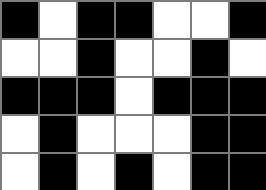[["black", "white", "black", "black", "white", "white", "black"], ["white", "white", "black", "white", "white", "black", "white"], ["black", "black", "black", "white", "black", "black", "black"], ["white", "black", "white", "white", "white", "black", "black"], ["white", "black", "white", "black", "white", "black", "black"]]